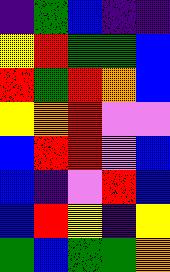[["indigo", "green", "blue", "indigo", "indigo"], ["yellow", "red", "green", "green", "blue"], ["red", "green", "red", "orange", "blue"], ["yellow", "orange", "red", "violet", "violet"], ["blue", "red", "red", "violet", "blue"], ["blue", "indigo", "violet", "red", "blue"], ["blue", "red", "yellow", "indigo", "yellow"], ["green", "blue", "green", "green", "orange"]]